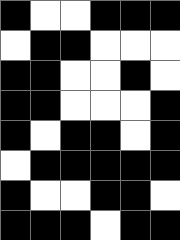[["black", "white", "white", "black", "black", "black"], ["white", "black", "black", "white", "white", "white"], ["black", "black", "white", "white", "black", "white"], ["black", "black", "white", "white", "white", "black"], ["black", "white", "black", "black", "white", "black"], ["white", "black", "black", "black", "black", "black"], ["black", "white", "white", "black", "black", "white"], ["black", "black", "black", "white", "black", "black"]]